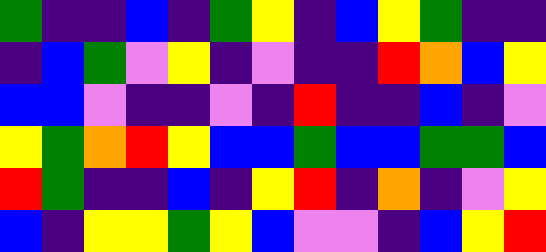[["green", "indigo", "indigo", "blue", "indigo", "green", "yellow", "indigo", "blue", "yellow", "green", "indigo", "indigo"], ["indigo", "blue", "green", "violet", "yellow", "indigo", "violet", "indigo", "indigo", "red", "orange", "blue", "yellow"], ["blue", "blue", "violet", "indigo", "indigo", "violet", "indigo", "red", "indigo", "indigo", "blue", "indigo", "violet"], ["yellow", "green", "orange", "red", "yellow", "blue", "blue", "green", "blue", "blue", "green", "green", "blue"], ["red", "green", "indigo", "indigo", "blue", "indigo", "yellow", "red", "indigo", "orange", "indigo", "violet", "yellow"], ["blue", "indigo", "yellow", "yellow", "green", "yellow", "blue", "violet", "violet", "indigo", "blue", "yellow", "red"]]